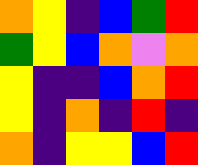[["orange", "yellow", "indigo", "blue", "green", "red"], ["green", "yellow", "blue", "orange", "violet", "orange"], ["yellow", "indigo", "indigo", "blue", "orange", "red"], ["yellow", "indigo", "orange", "indigo", "red", "indigo"], ["orange", "indigo", "yellow", "yellow", "blue", "red"]]